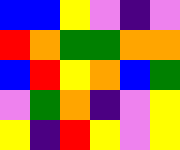[["blue", "blue", "yellow", "violet", "indigo", "violet"], ["red", "orange", "green", "green", "orange", "orange"], ["blue", "red", "yellow", "orange", "blue", "green"], ["violet", "green", "orange", "indigo", "violet", "yellow"], ["yellow", "indigo", "red", "yellow", "violet", "yellow"]]